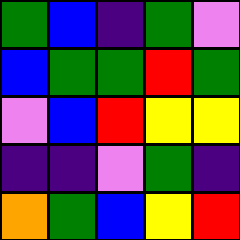[["green", "blue", "indigo", "green", "violet"], ["blue", "green", "green", "red", "green"], ["violet", "blue", "red", "yellow", "yellow"], ["indigo", "indigo", "violet", "green", "indigo"], ["orange", "green", "blue", "yellow", "red"]]